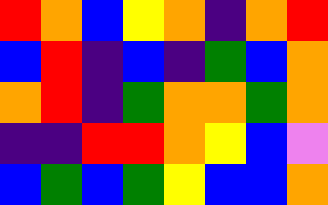[["red", "orange", "blue", "yellow", "orange", "indigo", "orange", "red"], ["blue", "red", "indigo", "blue", "indigo", "green", "blue", "orange"], ["orange", "red", "indigo", "green", "orange", "orange", "green", "orange"], ["indigo", "indigo", "red", "red", "orange", "yellow", "blue", "violet"], ["blue", "green", "blue", "green", "yellow", "blue", "blue", "orange"]]